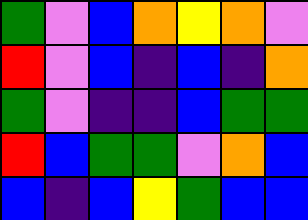[["green", "violet", "blue", "orange", "yellow", "orange", "violet"], ["red", "violet", "blue", "indigo", "blue", "indigo", "orange"], ["green", "violet", "indigo", "indigo", "blue", "green", "green"], ["red", "blue", "green", "green", "violet", "orange", "blue"], ["blue", "indigo", "blue", "yellow", "green", "blue", "blue"]]